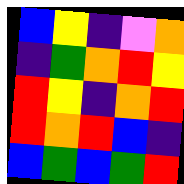[["blue", "yellow", "indigo", "violet", "orange"], ["indigo", "green", "orange", "red", "yellow"], ["red", "yellow", "indigo", "orange", "red"], ["red", "orange", "red", "blue", "indigo"], ["blue", "green", "blue", "green", "red"]]